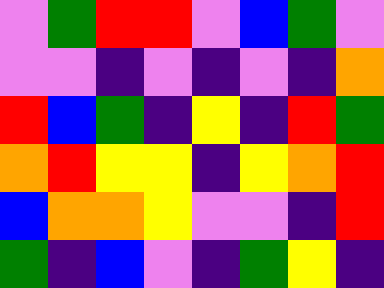[["violet", "green", "red", "red", "violet", "blue", "green", "violet"], ["violet", "violet", "indigo", "violet", "indigo", "violet", "indigo", "orange"], ["red", "blue", "green", "indigo", "yellow", "indigo", "red", "green"], ["orange", "red", "yellow", "yellow", "indigo", "yellow", "orange", "red"], ["blue", "orange", "orange", "yellow", "violet", "violet", "indigo", "red"], ["green", "indigo", "blue", "violet", "indigo", "green", "yellow", "indigo"]]